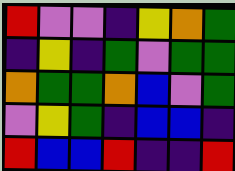[["red", "violet", "violet", "indigo", "yellow", "orange", "green"], ["indigo", "yellow", "indigo", "green", "violet", "green", "green"], ["orange", "green", "green", "orange", "blue", "violet", "green"], ["violet", "yellow", "green", "indigo", "blue", "blue", "indigo"], ["red", "blue", "blue", "red", "indigo", "indigo", "red"]]